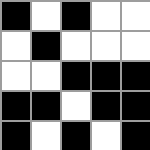[["black", "white", "black", "white", "white"], ["white", "black", "white", "white", "white"], ["white", "white", "black", "black", "black"], ["black", "black", "white", "black", "black"], ["black", "white", "black", "white", "black"]]